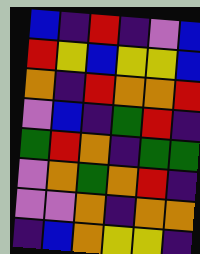[["blue", "indigo", "red", "indigo", "violet", "blue"], ["red", "yellow", "blue", "yellow", "yellow", "blue"], ["orange", "indigo", "red", "orange", "orange", "red"], ["violet", "blue", "indigo", "green", "red", "indigo"], ["green", "red", "orange", "indigo", "green", "green"], ["violet", "orange", "green", "orange", "red", "indigo"], ["violet", "violet", "orange", "indigo", "orange", "orange"], ["indigo", "blue", "orange", "yellow", "yellow", "indigo"]]